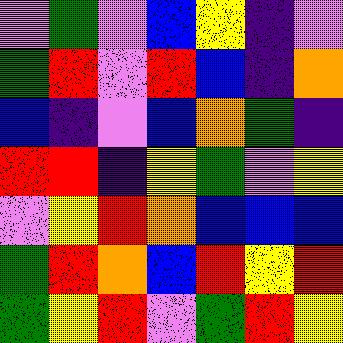[["violet", "green", "violet", "blue", "yellow", "indigo", "violet"], ["green", "red", "violet", "red", "blue", "indigo", "orange"], ["blue", "indigo", "violet", "blue", "orange", "green", "indigo"], ["red", "red", "indigo", "yellow", "green", "violet", "yellow"], ["violet", "yellow", "red", "orange", "blue", "blue", "blue"], ["green", "red", "orange", "blue", "red", "yellow", "red"], ["green", "yellow", "red", "violet", "green", "red", "yellow"]]